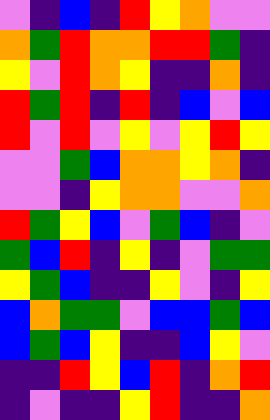[["violet", "indigo", "blue", "indigo", "red", "yellow", "orange", "violet", "violet"], ["orange", "green", "red", "orange", "orange", "red", "red", "green", "indigo"], ["yellow", "violet", "red", "orange", "yellow", "indigo", "indigo", "orange", "indigo"], ["red", "green", "red", "indigo", "red", "indigo", "blue", "violet", "blue"], ["red", "violet", "red", "violet", "yellow", "violet", "yellow", "red", "yellow"], ["violet", "violet", "green", "blue", "orange", "orange", "yellow", "orange", "indigo"], ["violet", "violet", "indigo", "yellow", "orange", "orange", "violet", "violet", "orange"], ["red", "green", "yellow", "blue", "violet", "green", "blue", "indigo", "violet"], ["green", "blue", "red", "indigo", "yellow", "indigo", "violet", "green", "green"], ["yellow", "green", "blue", "indigo", "indigo", "yellow", "violet", "indigo", "yellow"], ["blue", "orange", "green", "green", "violet", "blue", "blue", "green", "blue"], ["blue", "green", "blue", "yellow", "indigo", "indigo", "blue", "yellow", "violet"], ["indigo", "indigo", "red", "yellow", "blue", "red", "indigo", "orange", "red"], ["indigo", "violet", "indigo", "indigo", "yellow", "red", "indigo", "indigo", "orange"]]